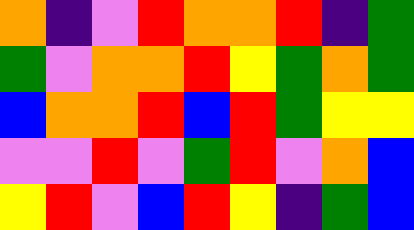[["orange", "indigo", "violet", "red", "orange", "orange", "red", "indigo", "green"], ["green", "violet", "orange", "orange", "red", "yellow", "green", "orange", "green"], ["blue", "orange", "orange", "red", "blue", "red", "green", "yellow", "yellow"], ["violet", "violet", "red", "violet", "green", "red", "violet", "orange", "blue"], ["yellow", "red", "violet", "blue", "red", "yellow", "indigo", "green", "blue"]]